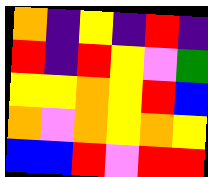[["orange", "indigo", "yellow", "indigo", "red", "indigo"], ["red", "indigo", "red", "yellow", "violet", "green"], ["yellow", "yellow", "orange", "yellow", "red", "blue"], ["orange", "violet", "orange", "yellow", "orange", "yellow"], ["blue", "blue", "red", "violet", "red", "red"]]